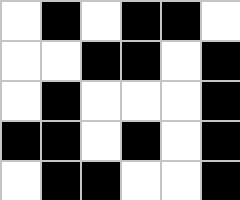[["white", "black", "white", "black", "black", "white"], ["white", "white", "black", "black", "white", "black"], ["white", "black", "white", "white", "white", "black"], ["black", "black", "white", "black", "white", "black"], ["white", "black", "black", "white", "white", "black"]]